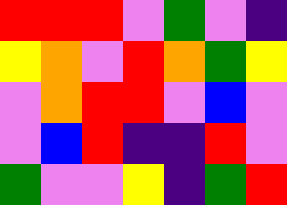[["red", "red", "red", "violet", "green", "violet", "indigo"], ["yellow", "orange", "violet", "red", "orange", "green", "yellow"], ["violet", "orange", "red", "red", "violet", "blue", "violet"], ["violet", "blue", "red", "indigo", "indigo", "red", "violet"], ["green", "violet", "violet", "yellow", "indigo", "green", "red"]]